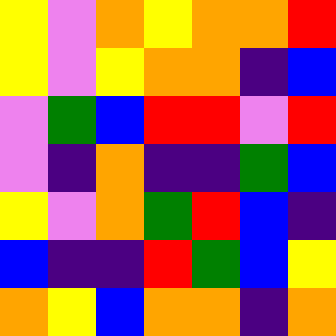[["yellow", "violet", "orange", "yellow", "orange", "orange", "red"], ["yellow", "violet", "yellow", "orange", "orange", "indigo", "blue"], ["violet", "green", "blue", "red", "red", "violet", "red"], ["violet", "indigo", "orange", "indigo", "indigo", "green", "blue"], ["yellow", "violet", "orange", "green", "red", "blue", "indigo"], ["blue", "indigo", "indigo", "red", "green", "blue", "yellow"], ["orange", "yellow", "blue", "orange", "orange", "indigo", "orange"]]